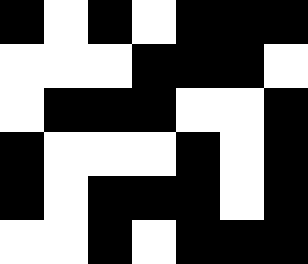[["black", "white", "black", "white", "black", "black", "black"], ["white", "white", "white", "black", "black", "black", "white"], ["white", "black", "black", "black", "white", "white", "black"], ["black", "white", "white", "white", "black", "white", "black"], ["black", "white", "black", "black", "black", "white", "black"], ["white", "white", "black", "white", "black", "black", "black"]]